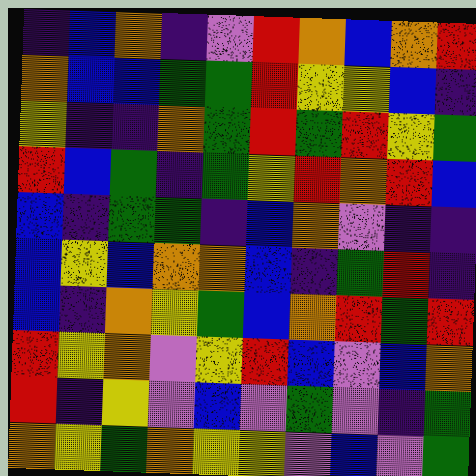[["indigo", "blue", "orange", "indigo", "violet", "red", "orange", "blue", "orange", "red"], ["orange", "blue", "blue", "green", "green", "red", "yellow", "yellow", "blue", "indigo"], ["yellow", "indigo", "indigo", "orange", "green", "red", "green", "red", "yellow", "green"], ["red", "blue", "green", "indigo", "green", "yellow", "red", "orange", "red", "blue"], ["blue", "indigo", "green", "green", "indigo", "blue", "orange", "violet", "indigo", "indigo"], ["blue", "yellow", "blue", "orange", "orange", "blue", "indigo", "green", "red", "indigo"], ["blue", "indigo", "orange", "yellow", "green", "blue", "orange", "red", "green", "red"], ["red", "yellow", "orange", "violet", "yellow", "red", "blue", "violet", "blue", "orange"], ["red", "indigo", "yellow", "violet", "blue", "violet", "green", "violet", "indigo", "green"], ["orange", "yellow", "green", "orange", "yellow", "yellow", "violet", "blue", "violet", "green"]]